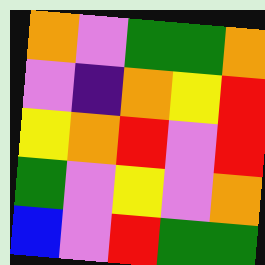[["orange", "violet", "green", "green", "orange"], ["violet", "indigo", "orange", "yellow", "red"], ["yellow", "orange", "red", "violet", "red"], ["green", "violet", "yellow", "violet", "orange"], ["blue", "violet", "red", "green", "green"]]